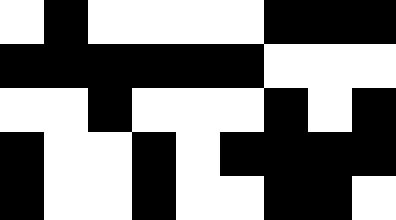[["white", "black", "white", "white", "white", "white", "black", "black", "black"], ["black", "black", "black", "black", "black", "black", "white", "white", "white"], ["white", "white", "black", "white", "white", "white", "black", "white", "black"], ["black", "white", "white", "black", "white", "black", "black", "black", "black"], ["black", "white", "white", "black", "white", "white", "black", "black", "white"]]